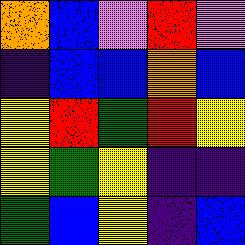[["orange", "blue", "violet", "red", "violet"], ["indigo", "blue", "blue", "orange", "blue"], ["yellow", "red", "green", "red", "yellow"], ["yellow", "green", "yellow", "indigo", "indigo"], ["green", "blue", "yellow", "indigo", "blue"]]